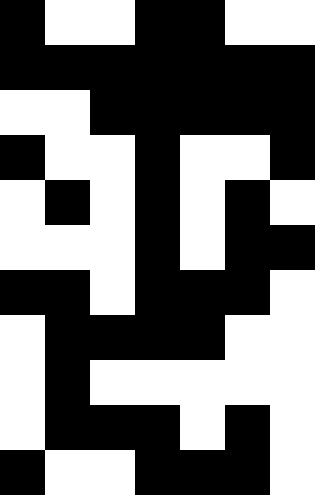[["black", "white", "white", "black", "black", "white", "white"], ["black", "black", "black", "black", "black", "black", "black"], ["white", "white", "black", "black", "black", "black", "black"], ["black", "white", "white", "black", "white", "white", "black"], ["white", "black", "white", "black", "white", "black", "white"], ["white", "white", "white", "black", "white", "black", "black"], ["black", "black", "white", "black", "black", "black", "white"], ["white", "black", "black", "black", "black", "white", "white"], ["white", "black", "white", "white", "white", "white", "white"], ["white", "black", "black", "black", "white", "black", "white"], ["black", "white", "white", "black", "black", "black", "white"]]